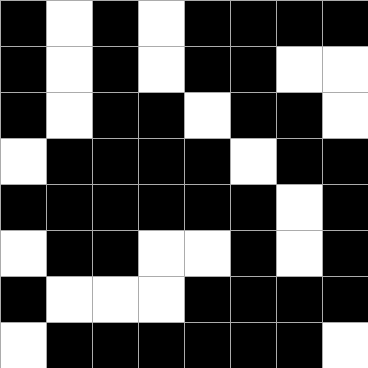[["black", "white", "black", "white", "black", "black", "black", "black"], ["black", "white", "black", "white", "black", "black", "white", "white"], ["black", "white", "black", "black", "white", "black", "black", "white"], ["white", "black", "black", "black", "black", "white", "black", "black"], ["black", "black", "black", "black", "black", "black", "white", "black"], ["white", "black", "black", "white", "white", "black", "white", "black"], ["black", "white", "white", "white", "black", "black", "black", "black"], ["white", "black", "black", "black", "black", "black", "black", "white"]]